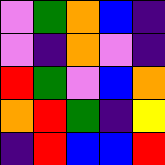[["violet", "green", "orange", "blue", "indigo"], ["violet", "indigo", "orange", "violet", "indigo"], ["red", "green", "violet", "blue", "orange"], ["orange", "red", "green", "indigo", "yellow"], ["indigo", "red", "blue", "blue", "red"]]